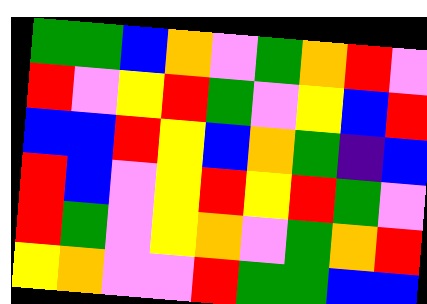[["green", "green", "blue", "orange", "violet", "green", "orange", "red", "violet"], ["red", "violet", "yellow", "red", "green", "violet", "yellow", "blue", "red"], ["blue", "blue", "red", "yellow", "blue", "orange", "green", "indigo", "blue"], ["red", "blue", "violet", "yellow", "red", "yellow", "red", "green", "violet"], ["red", "green", "violet", "yellow", "orange", "violet", "green", "orange", "red"], ["yellow", "orange", "violet", "violet", "red", "green", "green", "blue", "blue"]]